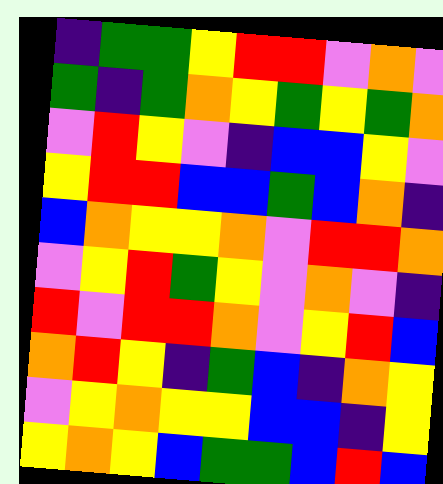[["indigo", "green", "green", "yellow", "red", "red", "violet", "orange", "violet"], ["green", "indigo", "green", "orange", "yellow", "green", "yellow", "green", "orange"], ["violet", "red", "yellow", "violet", "indigo", "blue", "blue", "yellow", "violet"], ["yellow", "red", "red", "blue", "blue", "green", "blue", "orange", "indigo"], ["blue", "orange", "yellow", "yellow", "orange", "violet", "red", "red", "orange"], ["violet", "yellow", "red", "green", "yellow", "violet", "orange", "violet", "indigo"], ["red", "violet", "red", "red", "orange", "violet", "yellow", "red", "blue"], ["orange", "red", "yellow", "indigo", "green", "blue", "indigo", "orange", "yellow"], ["violet", "yellow", "orange", "yellow", "yellow", "blue", "blue", "indigo", "yellow"], ["yellow", "orange", "yellow", "blue", "green", "green", "blue", "red", "blue"]]